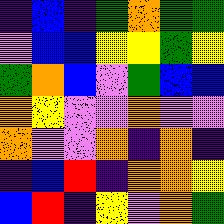[["indigo", "blue", "indigo", "green", "orange", "green", "green"], ["violet", "blue", "blue", "yellow", "yellow", "green", "yellow"], ["green", "orange", "blue", "violet", "green", "blue", "blue"], ["orange", "yellow", "violet", "violet", "orange", "violet", "violet"], ["orange", "violet", "violet", "orange", "indigo", "orange", "indigo"], ["indigo", "blue", "red", "indigo", "orange", "orange", "yellow"], ["blue", "red", "indigo", "yellow", "violet", "orange", "green"]]